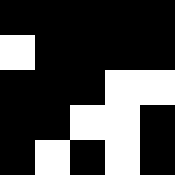[["black", "black", "black", "black", "black"], ["white", "black", "black", "black", "black"], ["black", "black", "black", "white", "white"], ["black", "black", "white", "white", "black"], ["black", "white", "black", "white", "black"]]